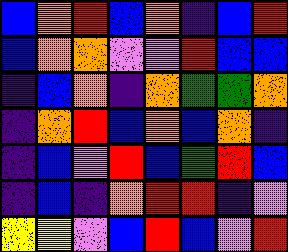[["blue", "orange", "red", "blue", "orange", "indigo", "blue", "red"], ["blue", "orange", "orange", "violet", "violet", "red", "blue", "blue"], ["indigo", "blue", "orange", "indigo", "orange", "green", "green", "orange"], ["indigo", "orange", "red", "blue", "orange", "blue", "orange", "indigo"], ["indigo", "blue", "violet", "red", "blue", "green", "red", "blue"], ["indigo", "blue", "indigo", "orange", "red", "red", "indigo", "violet"], ["yellow", "yellow", "violet", "blue", "red", "blue", "violet", "red"]]